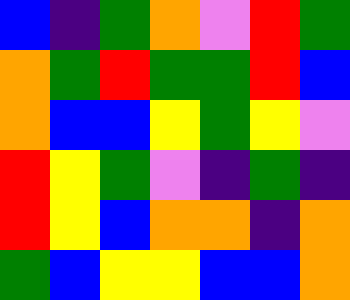[["blue", "indigo", "green", "orange", "violet", "red", "green"], ["orange", "green", "red", "green", "green", "red", "blue"], ["orange", "blue", "blue", "yellow", "green", "yellow", "violet"], ["red", "yellow", "green", "violet", "indigo", "green", "indigo"], ["red", "yellow", "blue", "orange", "orange", "indigo", "orange"], ["green", "blue", "yellow", "yellow", "blue", "blue", "orange"]]